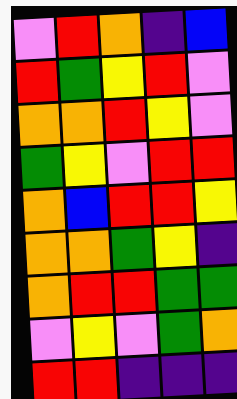[["violet", "red", "orange", "indigo", "blue"], ["red", "green", "yellow", "red", "violet"], ["orange", "orange", "red", "yellow", "violet"], ["green", "yellow", "violet", "red", "red"], ["orange", "blue", "red", "red", "yellow"], ["orange", "orange", "green", "yellow", "indigo"], ["orange", "red", "red", "green", "green"], ["violet", "yellow", "violet", "green", "orange"], ["red", "red", "indigo", "indigo", "indigo"]]